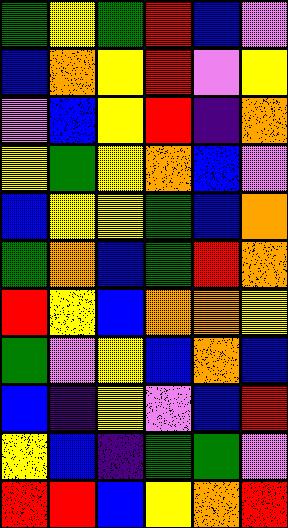[["green", "yellow", "green", "red", "blue", "violet"], ["blue", "orange", "yellow", "red", "violet", "yellow"], ["violet", "blue", "yellow", "red", "indigo", "orange"], ["yellow", "green", "yellow", "orange", "blue", "violet"], ["blue", "yellow", "yellow", "green", "blue", "orange"], ["green", "orange", "blue", "green", "red", "orange"], ["red", "yellow", "blue", "orange", "orange", "yellow"], ["green", "violet", "yellow", "blue", "orange", "blue"], ["blue", "indigo", "yellow", "violet", "blue", "red"], ["yellow", "blue", "indigo", "green", "green", "violet"], ["red", "red", "blue", "yellow", "orange", "red"]]